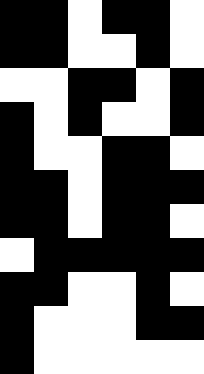[["black", "black", "white", "black", "black", "white"], ["black", "black", "white", "white", "black", "white"], ["white", "white", "black", "black", "white", "black"], ["black", "white", "black", "white", "white", "black"], ["black", "white", "white", "black", "black", "white"], ["black", "black", "white", "black", "black", "black"], ["black", "black", "white", "black", "black", "white"], ["white", "black", "black", "black", "black", "black"], ["black", "black", "white", "white", "black", "white"], ["black", "white", "white", "white", "black", "black"], ["black", "white", "white", "white", "white", "white"]]